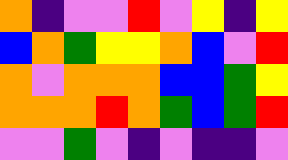[["orange", "indigo", "violet", "violet", "red", "violet", "yellow", "indigo", "yellow"], ["blue", "orange", "green", "yellow", "yellow", "orange", "blue", "violet", "red"], ["orange", "violet", "orange", "orange", "orange", "blue", "blue", "green", "yellow"], ["orange", "orange", "orange", "red", "orange", "green", "blue", "green", "red"], ["violet", "violet", "green", "violet", "indigo", "violet", "indigo", "indigo", "violet"]]